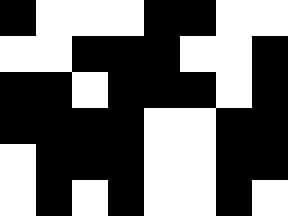[["black", "white", "white", "white", "black", "black", "white", "white"], ["white", "white", "black", "black", "black", "white", "white", "black"], ["black", "black", "white", "black", "black", "black", "white", "black"], ["black", "black", "black", "black", "white", "white", "black", "black"], ["white", "black", "black", "black", "white", "white", "black", "black"], ["white", "black", "white", "black", "white", "white", "black", "white"]]